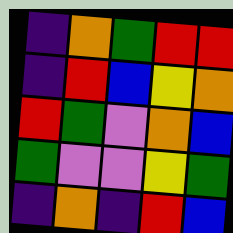[["indigo", "orange", "green", "red", "red"], ["indigo", "red", "blue", "yellow", "orange"], ["red", "green", "violet", "orange", "blue"], ["green", "violet", "violet", "yellow", "green"], ["indigo", "orange", "indigo", "red", "blue"]]